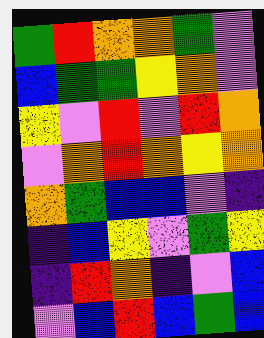[["green", "red", "orange", "orange", "green", "violet"], ["blue", "green", "green", "yellow", "orange", "violet"], ["yellow", "violet", "red", "violet", "red", "orange"], ["violet", "orange", "red", "orange", "yellow", "orange"], ["orange", "green", "blue", "blue", "violet", "indigo"], ["indigo", "blue", "yellow", "violet", "green", "yellow"], ["indigo", "red", "orange", "indigo", "violet", "blue"], ["violet", "blue", "red", "blue", "green", "blue"]]